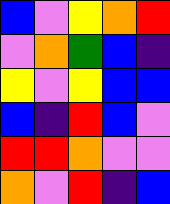[["blue", "violet", "yellow", "orange", "red"], ["violet", "orange", "green", "blue", "indigo"], ["yellow", "violet", "yellow", "blue", "blue"], ["blue", "indigo", "red", "blue", "violet"], ["red", "red", "orange", "violet", "violet"], ["orange", "violet", "red", "indigo", "blue"]]